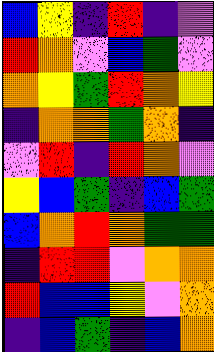[["blue", "yellow", "indigo", "red", "indigo", "violet"], ["red", "orange", "violet", "blue", "green", "violet"], ["orange", "yellow", "green", "red", "orange", "yellow"], ["indigo", "orange", "orange", "green", "orange", "indigo"], ["violet", "red", "indigo", "red", "orange", "violet"], ["yellow", "blue", "green", "indigo", "blue", "green"], ["blue", "orange", "red", "orange", "green", "green"], ["indigo", "red", "red", "violet", "orange", "orange"], ["red", "blue", "blue", "yellow", "violet", "orange"], ["indigo", "blue", "green", "indigo", "blue", "orange"]]